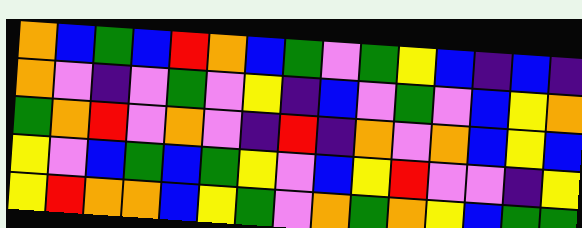[["orange", "blue", "green", "blue", "red", "orange", "blue", "green", "violet", "green", "yellow", "blue", "indigo", "blue", "indigo"], ["orange", "violet", "indigo", "violet", "green", "violet", "yellow", "indigo", "blue", "violet", "green", "violet", "blue", "yellow", "orange"], ["green", "orange", "red", "violet", "orange", "violet", "indigo", "red", "indigo", "orange", "violet", "orange", "blue", "yellow", "blue"], ["yellow", "violet", "blue", "green", "blue", "green", "yellow", "violet", "blue", "yellow", "red", "violet", "violet", "indigo", "yellow"], ["yellow", "red", "orange", "orange", "blue", "yellow", "green", "violet", "orange", "green", "orange", "yellow", "blue", "green", "green"]]